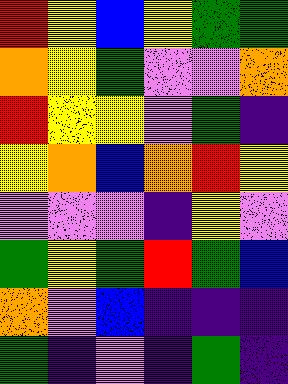[["red", "yellow", "blue", "yellow", "green", "green"], ["orange", "yellow", "green", "violet", "violet", "orange"], ["red", "yellow", "yellow", "violet", "green", "indigo"], ["yellow", "orange", "blue", "orange", "red", "yellow"], ["violet", "violet", "violet", "indigo", "yellow", "violet"], ["green", "yellow", "green", "red", "green", "blue"], ["orange", "violet", "blue", "indigo", "indigo", "indigo"], ["green", "indigo", "violet", "indigo", "green", "indigo"]]